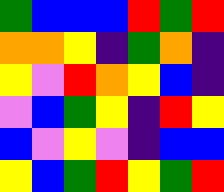[["green", "blue", "blue", "blue", "red", "green", "red"], ["orange", "orange", "yellow", "indigo", "green", "orange", "indigo"], ["yellow", "violet", "red", "orange", "yellow", "blue", "indigo"], ["violet", "blue", "green", "yellow", "indigo", "red", "yellow"], ["blue", "violet", "yellow", "violet", "indigo", "blue", "blue"], ["yellow", "blue", "green", "red", "yellow", "green", "red"]]